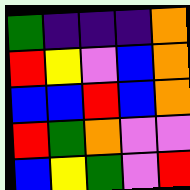[["green", "indigo", "indigo", "indigo", "orange"], ["red", "yellow", "violet", "blue", "orange"], ["blue", "blue", "red", "blue", "orange"], ["red", "green", "orange", "violet", "violet"], ["blue", "yellow", "green", "violet", "red"]]